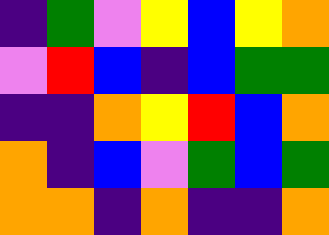[["indigo", "green", "violet", "yellow", "blue", "yellow", "orange"], ["violet", "red", "blue", "indigo", "blue", "green", "green"], ["indigo", "indigo", "orange", "yellow", "red", "blue", "orange"], ["orange", "indigo", "blue", "violet", "green", "blue", "green"], ["orange", "orange", "indigo", "orange", "indigo", "indigo", "orange"]]